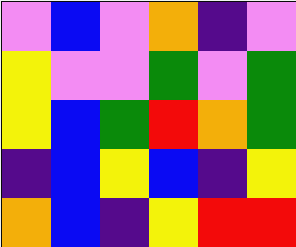[["violet", "blue", "violet", "orange", "indigo", "violet"], ["yellow", "violet", "violet", "green", "violet", "green"], ["yellow", "blue", "green", "red", "orange", "green"], ["indigo", "blue", "yellow", "blue", "indigo", "yellow"], ["orange", "blue", "indigo", "yellow", "red", "red"]]